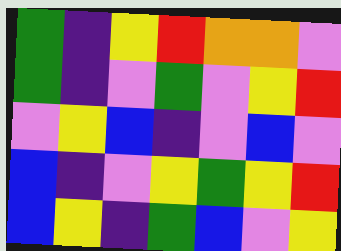[["green", "indigo", "yellow", "red", "orange", "orange", "violet"], ["green", "indigo", "violet", "green", "violet", "yellow", "red"], ["violet", "yellow", "blue", "indigo", "violet", "blue", "violet"], ["blue", "indigo", "violet", "yellow", "green", "yellow", "red"], ["blue", "yellow", "indigo", "green", "blue", "violet", "yellow"]]